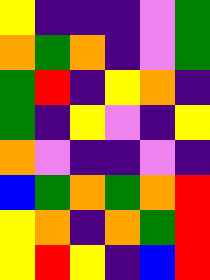[["yellow", "indigo", "indigo", "indigo", "violet", "green"], ["orange", "green", "orange", "indigo", "violet", "green"], ["green", "red", "indigo", "yellow", "orange", "indigo"], ["green", "indigo", "yellow", "violet", "indigo", "yellow"], ["orange", "violet", "indigo", "indigo", "violet", "indigo"], ["blue", "green", "orange", "green", "orange", "red"], ["yellow", "orange", "indigo", "orange", "green", "red"], ["yellow", "red", "yellow", "indigo", "blue", "red"]]